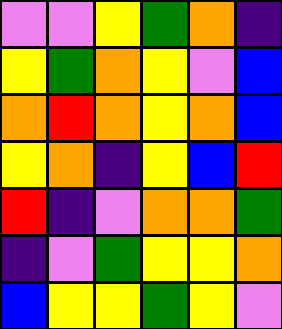[["violet", "violet", "yellow", "green", "orange", "indigo"], ["yellow", "green", "orange", "yellow", "violet", "blue"], ["orange", "red", "orange", "yellow", "orange", "blue"], ["yellow", "orange", "indigo", "yellow", "blue", "red"], ["red", "indigo", "violet", "orange", "orange", "green"], ["indigo", "violet", "green", "yellow", "yellow", "orange"], ["blue", "yellow", "yellow", "green", "yellow", "violet"]]